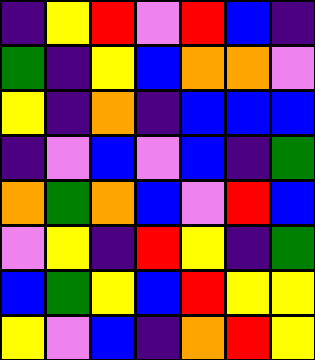[["indigo", "yellow", "red", "violet", "red", "blue", "indigo"], ["green", "indigo", "yellow", "blue", "orange", "orange", "violet"], ["yellow", "indigo", "orange", "indigo", "blue", "blue", "blue"], ["indigo", "violet", "blue", "violet", "blue", "indigo", "green"], ["orange", "green", "orange", "blue", "violet", "red", "blue"], ["violet", "yellow", "indigo", "red", "yellow", "indigo", "green"], ["blue", "green", "yellow", "blue", "red", "yellow", "yellow"], ["yellow", "violet", "blue", "indigo", "orange", "red", "yellow"]]